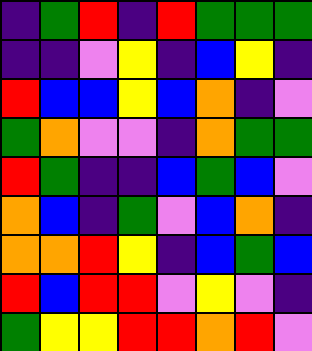[["indigo", "green", "red", "indigo", "red", "green", "green", "green"], ["indigo", "indigo", "violet", "yellow", "indigo", "blue", "yellow", "indigo"], ["red", "blue", "blue", "yellow", "blue", "orange", "indigo", "violet"], ["green", "orange", "violet", "violet", "indigo", "orange", "green", "green"], ["red", "green", "indigo", "indigo", "blue", "green", "blue", "violet"], ["orange", "blue", "indigo", "green", "violet", "blue", "orange", "indigo"], ["orange", "orange", "red", "yellow", "indigo", "blue", "green", "blue"], ["red", "blue", "red", "red", "violet", "yellow", "violet", "indigo"], ["green", "yellow", "yellow", "red", "red", "orange", "red", "violet"]]